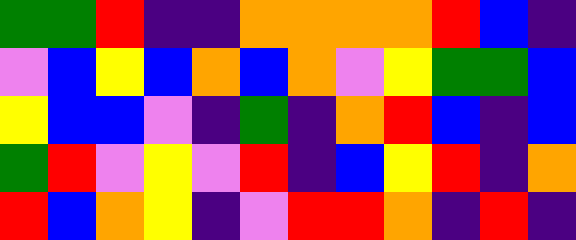[["green", "green", "red", "indigo", "indigo", "orange", "orange", "orange", "orange", "red", "blue", "indigo"], ["violet", "blue", "yellow", "blue", "orange", "blue", "orange", "violet", "yellow", "green", "green", "blue"], ["yellow", "blue", "blue", "violet", "indigo", "green", "indigo", "orange", "red", "blue", "indigo", "blue"], ["green", "red", "violet", "yellow", "violet", "red", "indigo", "blue", "yellow", "red", "indigo", "orange"], ["red", "blue", "orange", "yellow", "indigo", "violet", "red", "red", "orange", "indigo", "red", "indigo"]]